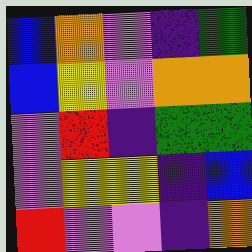[["blue", "orange", "violet", "indigo", "green"], ["blue", "yellow", "violet", "orange", "orange"], ["violet", "red", "indigo", "green", "green"], ["violet", "yellow", "yellow", "indigo", "blue"], ["red", "violet", "violet", "indigo", "orange"]]